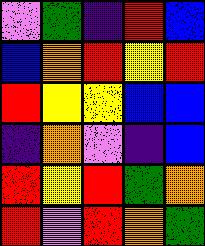[["violet", "green", "indigo", "red", "blue"], ["blue", "orange", "red", "yellow", "red"], ["red", "yellow", "yellow", "blue", "blue"], ["indigo", "orange", "violet", "indigo", "blue"], ["red", "yellow", "red", "green", "orange"], ["red", "violet", "red", "orange", "green"]]